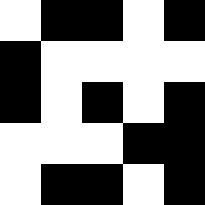[["white", "black", "black", "white", "black"], ["black", "white", "white", "white", "white"], ["black", "white", "black", "white", "black"], ["white", "white", "white", "black", "black"], ["white", "black", "black", "white", "black"]]